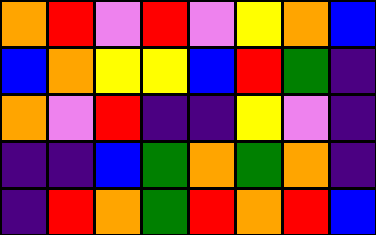[["orange", "red", "violet", "red", "violet", "yellow", "orange", "blue"], ["blue", "orange", "yellow", "yellow", "blue", "red", "green", "indigo"], ["orange", "violet", "red", "indigo", "indigo", "yellow", "violet", "indigo"], ["indigo", "indigo", "blue", "green", "orange", "green", "orange", "indigo"], ["indigo", "red", "orange", "green", "red", "orange", "red", "blue"]]